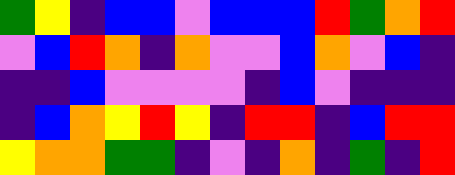[["green", "yellow", "indigo", "blue", "blue", "violet", "blue", "blue", "blue", "red", "green", "orange", "red"], ["violet", "blue", "red", "orange", "indigo", "orange", "violet", "violet", "blue", "orange", "violet", "blue", "indigo"], ["indigo", "indigo", "blue", "violet", "violet", "violet", "violet", "indigo", "blue", "violet", "indigo", "indigo", "indigo"], ["indigo", "blue", "orange", "yellow", "red", "yellow", "indigo", "red", "red", "indigo", "blue", "red", "red"], ["yellow", "orange", "orange", "green", "green", "indigo", "violet", "indigo", "orange", "indigo", "green", "indigo", "red"]]